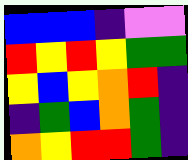[["blue", "blue", "blue", "indigo", "violet", "violet"], ["red", "yellow", "red", "yellow", "green", "green"], ["yellow", "blue", "yellow", "orange", "red", "indigo"], ["indigo", "green", "blue", "orange", "green", "indigo"], ["orange", "yellow", "red", "red", "green", "indigo"]]